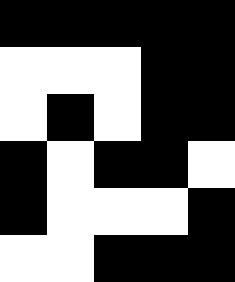[["black", "black", "black", "black", "black"], ["white", "white", "white", "black", "black"], ["white", "black", "white", "black", "black"], ["black", "white", "black", "black", "white"], ["black", "white", "white", "white", "black"], ["white", "white", "black", "black", "black"]]